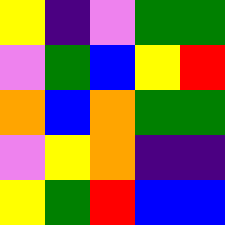[["yellow", "indigo", "violet", "green", "green"], ["violet", "green", "blue", "yellow", "red"], ["orange", "blue", "orange", "green", "green"], ["violet", "yellow", "orange", "indigo", "indigo"], ["yellow", "green", "red", "blue", "blue"]]